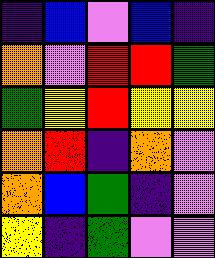[["indigo", "blue", "violet", "blue", "indigo"], ["orange", "violet", "red", "red", "green"], ["green", "yellow", "red", "yellow", "yellow"], ["orange", "red", "indigo", "orange", "violet"], ["orange", "blue", "green", "indigo", "violet"], ["yellow", "indigo", "green", "violet", "violet"]]